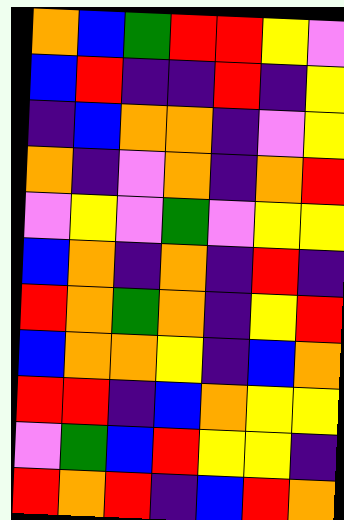[["orange", "blue", "green", "red", "red", "yellow", "violet"], ["blue", "red", "indigo", "indigo", "red", "indigo", "yellow"], ["indigo", "blue", "orange", "orange", "indigo", "violet", "yellow"], ["orange", "indigo", "violet", "orange", "indigo", "orange", "red"], ["violet", "yellow", "violet", "green", "violet", "yellow", "yellow"], ["blue", "orange", "indigo", "orange", "indigo", "red", "indigo"], ["red", "orange", "green", "orange", "indigo", "yellow", "red"], ["blue", "orange", "orange", "yellow", "indigo", "blue", "orange"], ["red", "red", "indigo", "blue", "orange", "yellow", "yellow"], ["violet", "green", "blue", "red", "yellow", "yellow", "indigo"], ["red", "orange", "red", "indigo", "blue", "red", "orange"]]